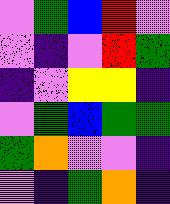[["violet", "green", "blue", "red", "violet"], ["violet", "indigo", "violet", "red", "green"], ["indigo", "violet", "yellow", "yellow", "indigo"], ["violet", "green", "blue", "green", "green"], ["green", "orange", "violet", "violet", "indigo"], ["violet", "indigo", "green", "orange", "indigo"]]